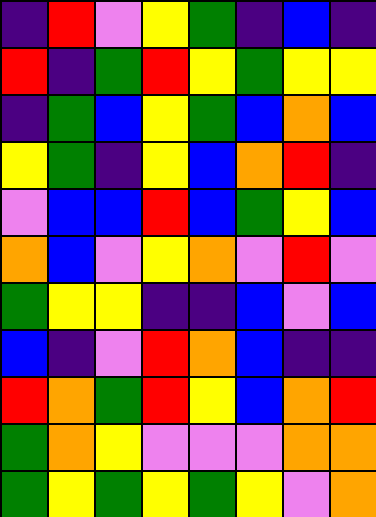[["indigo", "red", "violet", "yellow", "green", "indigo", "blue", "indigo"], ["red", "indigo", "green", "red", "yellow", "green", "yellow", "yellow"], ["indigo", "green", "blue", "yellow", "green", "blue", "orange", "blue"], ["yellow", "green", "indigo", "yellow", "blue", "orange", "red", "indigo"], ["violet", "blue", "blue", "red", "blue", "green", "yellow", "blue"], ["orange", "blue", "violet", "yellow", "orange", "violet", "red", "violet"], ["green", "yellow", "yellow", "indigo", "indigo", "blue", "violet", "blue"], ["blue", "indigo", "violet", "red", "orange", "blue", "indigo", "indigo"], ["red", "orange", "green", "red", "yellow", "blue", "orange", "red"], ["green", "orange", "yellow", "violet", "violet", "violet", "orange", "orange"], ["green", "yellow", "green", "yellow", "green", "yellow", "violet", "orange"]]